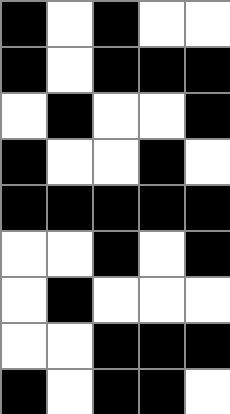[["black", "white", "black", "white", "white"], ["black", "white", "black", "black", "black"], ["white", "black", "white", "white", "black"], ["black", "white", "white", "black", "white"], ["black", "black", "black", "black", "black"], ["white", "white", "black", "white", "black"], ["white", "black", "white", "white", "white"], ["white", "white", "black", "black", "black"], ["black", "white", "black", "black", "white"]]